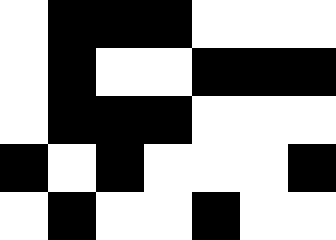[["white", "black", "black", "black", "white", "white", "white"], ["white", "black", "white", "white", "black", "black", "black"], ["white", "black", "black", "black", "white", "white", "white"], ["black", "white", "black", "white", "white", "white", "black"], ["white", "black", "white", "white", "black", "white", "white"]]